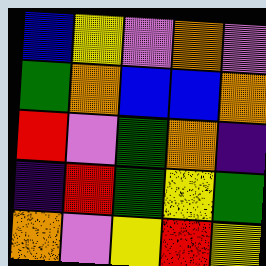[["blue", "yellow", "violet", "orange", "violet"], ["green", "orange", "blue", "blue", "orange"], ["red", "violet", "green", "orange", "indigo"], ["indigo", "red", "green", "yellow", "green"], ["orange", "violet", "yellow", "red", "yellow"]]